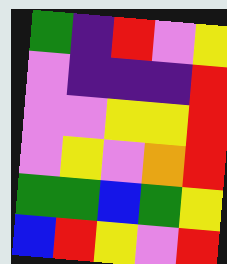[["green", "indigo", "red", "violet", "yellow"], ["violet", "indigo", "indigo", "indigo", "red"], ["violet", "violet", "yellow", "yellow", "red"], ["violet", "yellow", "violet", "orange", "red"], ["green", "green", "blue", "green", "yellow"], ["blue", "red", "yellow", "violet", "red"]]